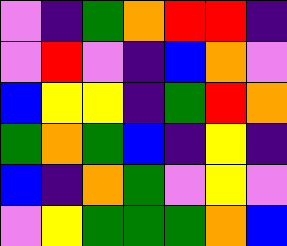[["violet", "indigo", "green", "orange", "red", "red", "indigo"], ["violet", "red", "violet", "indigo", "blue", "orange", "violet"], ["blue", "yellow", "yellow", "indigo", "green", "red", "orange"], ["green", "orange", "green", "blue", "indigo", "yellow", "indigo"], ["blue", "indigo", "orange", "green", "violet", "yellow", "violet"], ["violet", "yellow", "green", "green", "green", "orange", "blue"]]